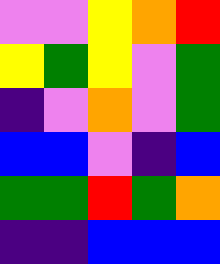[["violet", "violet", "yellow", "orange", "red"], ["yellow", "green", "yellow", "violet", "green"], ["indigo", "violet", "orange", "violet", "green"], ["blue", "blue", "violet", "indigo", "blue"], ["green", "green", "red", "green", "orange"], ["indigo", "indigo", "blue", "blue", "blue"]]